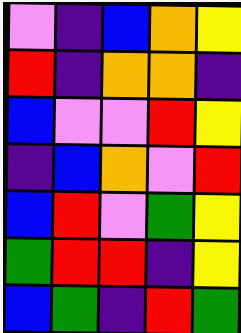[["violet", "indigo", "blue", "orange", "yellow"], ["red", "indigo", "orange", "orange", "indigo"], ["blue", "violet", "violet", "red", "yellow"], ["indigo", "blue", "orange", "violet", "red"], ["blue", "red", "violet", "green", "yellow"], ["green", "red", "red", "indigo", "yellow"], ["blue", "green", "indigo", "red", "green"]]